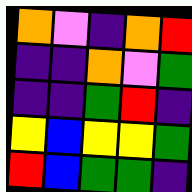[["orange", "violet", "indigo", "orange", "red"], ["indigo", "indigo", "orange", "violet", "green"], ["indigo", "indigo", "green", "red", "indigo"], ["yellow", "blue", "yellow", "yellow", "green"], ["red", "blue", "green", "green", "indigo"]]